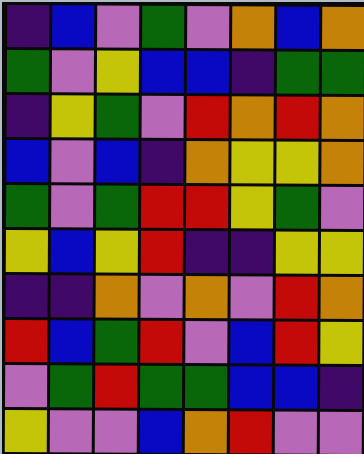[["indigo", "blue", "violet", "green", "violet", "orange", "blue", "orange"], ["green", "violet", "yellow", "blue", "blue", "indigo", "green", "green"], ["indigo", "yellow", "green", "violet", "red", "orange", "red", "orange"], ["blue", "violet", "blue", "indigo", "orange", "yellow", "yellow", "orange"], ["green", "violet", "green", "red", "red", "yellow", "green", "violet"], ["yellow", "blue", "yellow", "red", "indigo", "indigo", "yellow", "yellow"], ["indigo", "indigo", "orange", "violet", "orange", "violet", "red", "orange"], ["red", "blue", "green", "red", "violet", "blue", "red", "yellow"], ["violet", "green", "red", "green", "green", "blue", "blue", "indigo"], ["yellow", "violet", "violet", "blue", "orange", "red", "violet", "violet"]]